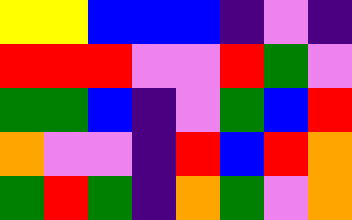[["yellow", "yellow", "blue", "blue", "blue", "indigo", "violet", "indigo"], ["red", "red", "red", "violet", "violet", "red", "green", "violet"], ["green", "green", "blue", "indigo", "violet", "green", "blue", "red"], ["orange", "violet", "violet", "indigo", "red", "blue", "red", "orange"], ["green", "red", "green", "indigo", "orange", "green", "violet", "orange"]]